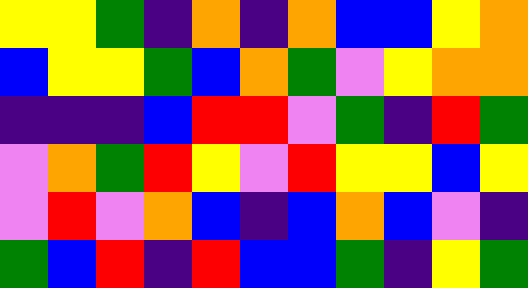[["yellow", "yellow", "green", "indigo", "orange", "indigo", "orange", "blue", "blue", "yellow", "orange"], ["blue", "yellow", "yellow", "green", "blue", "orange", "green", "violet", "yellow", "orange", "orange"], ["indigo", "indigo", "indigo", "blue", "red", "red", "violet", "green", "indigo", "red", "green"], ["violet", "orange", "green", "red", "yellow", "violet", "red", "yellow", "yellow", "blue", "yellow"], ["violet", "red", "violet", "orange", "blue", "indigo", "blue", "orange", "blue", "violet", "indigo"], ["green", "blue", "red", "indigo", "red", "blue", "blue", "green", "indigo", "yellow", "green"]]